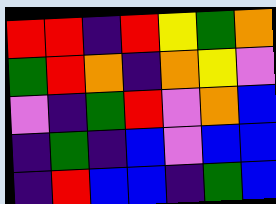[["red", "red", "indigo", "red", "yellow", "green", "orange"], ["green", "red", "orange", "indigo", "orange", "yellow", "violet"], ["violet", "indigo", "green", "red", "violet", "orange", "blue"], ["indigo", "green", "indigo", "blue", "violet", "blue", "blue"], ["indigo", "red", "blue", "blue", "indigo", "green", "blue"]]